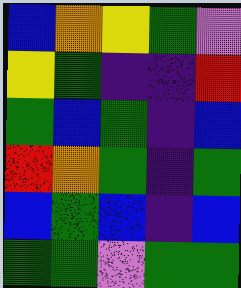[["blue", "orange", "yellow", "green", "violet"], ["yellow", "green", "indigo", "indigo", "red"], ["green", "blue", "green", "indigo", "blue"], ["red", "orange", "green", "indigo", "green"], ["blue", "green", "blue", "indigo", "blue"], ["green", "green", "violet", "green", "green"]]